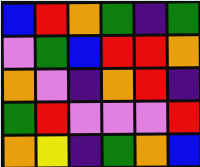[["blue", "red", "orange", "green", "indigo", "green"], ["violet", "green", "blue", "red", "red", "orange"], ["orange", "violet", "indigo", "orange", "red", "indigo"], ["green", "red", "violet", "violet", "violet", "red"], ["orange", "yellow", "indigo", "green", "orange", "blue"]]